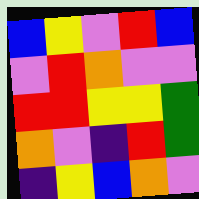[["blue", "yellow", "violet", "red", "blue"], ["violet", "red", "orange", "violet", "violet"], ["red", "red", "yellow", "yellow", "green"], ["orange", "violet", "indigo", "red", "green"], ["indigo", "yellow", "blue", "orange", "violet"]]